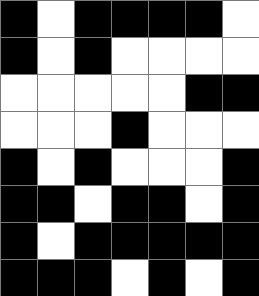[["black", "white", "black", "black", "black", "black", "white"], ["black", "white", "black", "white", "white", "white", "white"], ["white", "white", "white", "white", "white", "black", "black"], ["white", "white", "white", "black", "white", "white", "white"], ["black", "white", "black", "white", "white", "white", "black"], ["black", "black", "white", "black", "black", "white", "black"], ["black", "white", "black", "black", "black", "black", "black"], ["black", "black", "black", "white", "black", "white", "black"]]